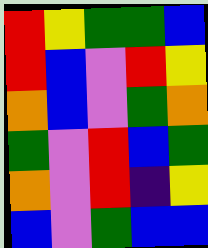[["red", "yellow", "green", "green", "blue"], ["red", "blue", "violet", "red", "yellow"], ["orange", "blue", "violet", "green", "orange"], ["green", "violet", "red", "blue", "green"], ["orange", "violet", "red", "indigo", "yellow"], ["blue", "violet", "green", "blue", "blue"]]